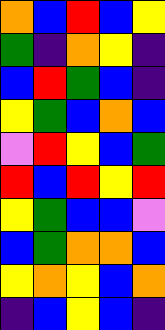[["orange", "blue", "red", "blue", "yellow"], ["green", "indigo", "orange", "yellow", "indigo"], ["blue", "red", "green", "blue", "indigo"], ["yellow", "green", "blue", "orange", "blue"], ["violet", "red", "yellow", "blue", "green"], ["red", "blue", "red", "yellow", "red"], ["yellow", "green", "blue", "blue", "violet"], ["blue", "green", "orange", "orange", "blue"], ["yellow", "orange", "yellow", "blue", "orange"], ["indigo", "blue", "yellow", "blue", "indigo"]]